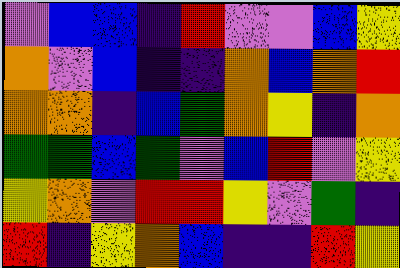[["violet", "blue", "blue", "indigo", "red", "violet", "violet", "blue", "yellow"], ["orange", "violet", "blue", "indigo", "indigo", "orange", "blue", "orange", "red"], ["orange", "orange", "indigo", "blue", "green", "orange", "yellow", "indigo", "orange"], ["green", "green", "blue", "green", "violet", "blue", "red", "violet", "yellow"], ["yellow", "orange", "violet", "red", "red", "yellow", "violet", "green", "indigo"], ["red", "indigo", "yellow", "orange", "blue", "indigo", "indigo", "red", "yellow"]]